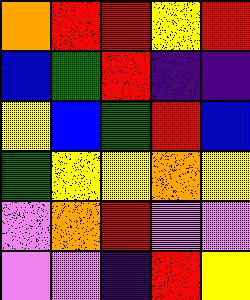[["orange", "red", "red", "yellow", "red"], ["blue", "green", "red", "indigo", "indigo"], ["yellow", "blue", "green", "red", "blue"], ["green", "yellow", "yellow", "orange", "yellow"], ["violet", "orange", "red", "violet", "violet"], ["violet", "violet", "indigo", "red", "yellow"]]